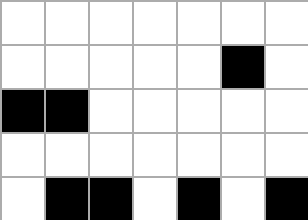[["white", "white", "white", "white", "white", "white", "white"], ["white", "white", "white", "white", "white", "black", "white"], ["black", "black", "white", "white", "white", "white", "white"], ["white", "white", "white", "white", "white", "white", "white"], ["white", "black", "black", "white", "black", "white", "black"]]